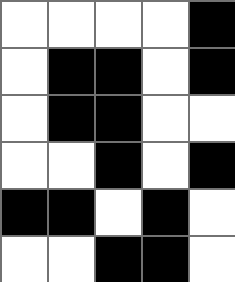[["white", "white", "white", "white", "black"], ["white", "black", "black", "white", "black"], ["white", "black", "black", "white", "white"], ["white", "white", "black", "white", "black"], ["black", "black", "white", "black", "white"], ["white", "white", "black", "black", "white"]]